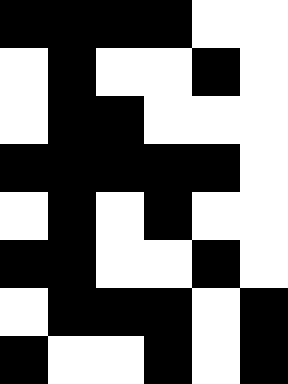[["black", "black", "black", "black", "white", "white"], ["white", "black", "white", "white", "black", "white"], ["white", "black", "black", "white", "white", "white"], ["black", "black", "black", "black", "black", "white"], ["white", "black", "white", "black", "white", "white"], ["black", "black", "white", "white", "black", "white"], ["white", "black", "black", "black", "white", "black"], ["black", "white", "white", "black", "white", "black"]]